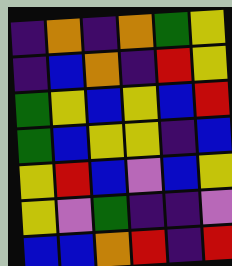[["indigo", "orange", "indigo", "orange", "green", "yellow"], ["indigo", "blue", "orange", "indigo", "red", "yellow"], ["green", "yellow", "blue", "yellow", "blue", "red"], ["green", "blue", "yellow", "yellow", "indigo", "blue"], ["yellow", "red", "blue", "violet", "blue", "yellow"], ["yellow", "violet", "green", "indigo", "indigo", "violet"], ["blue", "blue", "orange", "red", "indigo", "red"]]